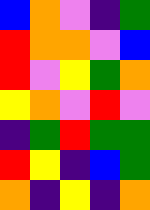[["blue", "orange", "violet", "indigo", "green"], ["red", "orange", "orange", "violet", "blue"], ["red", "violet", "yellow", "green", "orange"], ["yellow", "orange", "violet", "red", "violet"], ["indigo", "green", "red", "green", "green"], ["red", "yellow", "indigo", "blue", "green"], ["orange", "indigo", "yellow", "indigo", "orange"]]